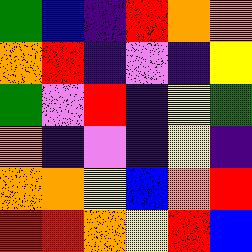[["green", "blue", "indigo", "red", "orange", "orange"], ["orange", "red", "indigo", "violet", "indigo", "yellow"], ["green", "violet", "red", "indigo", "yellow", "green"], ["orange", "indigo", "violet", "indigo", "yellow", "indigo"], ["orange", "orange", "yellow", "blue", "orange", "red"], ["red", "red", "orange", "yellow", "red", "blue"]]